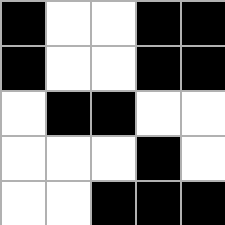[["black", "white", "white", "black", "black"], ["black", "white", "white", "black", "black"], ["white", "black", "black", "white", "white"], ["white", "white", "white", "black", "white"], ["white", "white", "black", "black", "black"]]